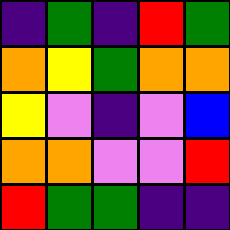[["indigo", "green", "indigo", "red", "green"], ["orange", "yellow", "green", "orange", "orange"], ["yellow", "violet", "indigo", "violet", "blue"], ["orange", "orange", "violet", "violet", "red"], ["red", "green", "green", "indigo", "indigo"]]